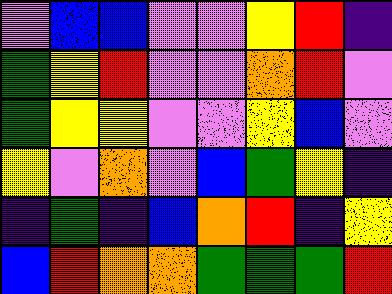[["violet", "blue", "blue", "violet", "violet", "yellow", "red", "indigo"], ["green", "yellow", "red", "violet", "violet", "orange", "red", "violet"], ["green", "yellow", "yellow", "violet", "violet", "yellow", "blue", "violet"], ["yellow", "violet", "orange", "violet", "blue", "green", "yellow", "indigo"], ["indigo", "green", "indigo", "blue", "orange", "red", "indigo", "yellow"], ["blue", "red", "orange", "orange", "green", "green", "green", "red"]]